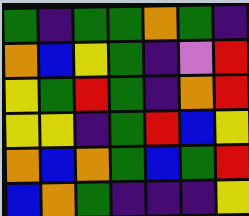[["green", "indigo", "green", "green", "orange", "green", "indigo"], ["orange", "blue", "yellow", "green", "indigo", "violet", "red"], ["yellow", "green", "red", "green", "indigo", "orange", "red"], ["yellow", "yellow", "indigo", "green", "red", "blue", "yellow"], ["orange", "blue", "orange", "green", "blue", "green", "red"], ["blue", "orange", "green", "indigo", "indigo", "indigo", "yellow"]]